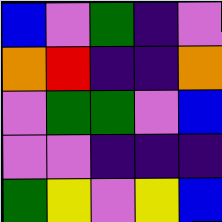[["blue", "violet", "green", "indigo", "violet"], ["orange", "red", "indigo", "indigo", "orange"], ["violet", "green", "green", "violet", "blue"], ["violet", "violet", "indigo", "indigo", "indigo"], ["green", "yellow", "violet", "yellow", "blue"]]